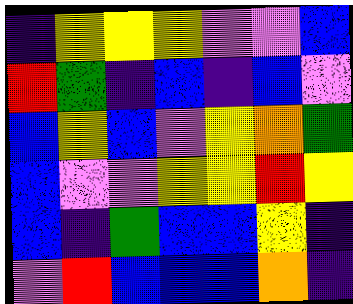[["indigo", "yellow", "yellow", "yellow", "violet", "violet", "blue"], ["red", "green", "indigo", "blue", "indigo", "blue", "violet"], ["blue", "yellow", "blue", "violet", "yellow", "orange", "green"], ["blue", "violet", "violet", "yellow", "yellow", "red", "yellow"], ["blue", "indigo", "green", "blue", "blue", "yellow", "indigo"], ["violet", "red", "blue", "blue", "blue", "orange", "indigo"]]